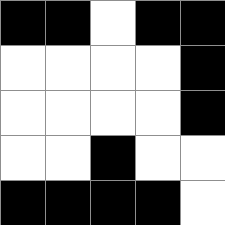[["black", "black", "white", "black", "black"], ["white", "white", "white", "white", "black"], ["white", "white", "white", "white", "black"], ["white", "white", "black", "white", "white"], ["black", "black", "black", "black", "white"]]